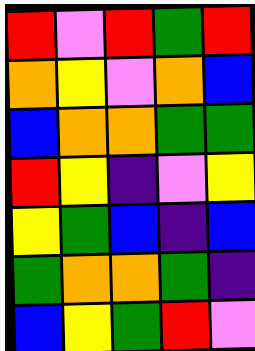[["red", "violet", "red", "green", "red"], ["orange", "yellow", "violet", "orange", "blue"], ["blue", "orange", "orange", "green", "green"], ["red", "yellow", "indigo", "violet", "yellow"], ["yellow", "green", "blue", "indigo", "blue"], ["green", "orange", "orange", "green", "indigo"], ["blue", "yellow", "green", "red", "violet"]]